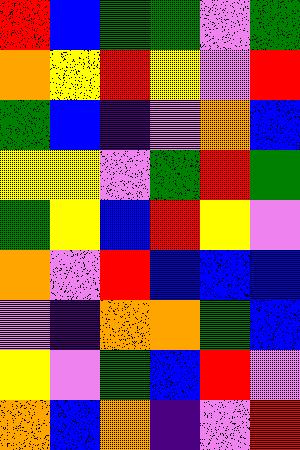[["red", "blue", "green", "green", "violet", "green"], ["orange", "yellow", "red", "yellow", "violet", "red"], ["green", "blue", "indigo", "violet", "orange", "blue"], ["yellow", "yellow", "violet", "green", "red", "green"], ["green", "yellow", "blue", "red", "yellow", "violet"], ["orange", "violet", "red", "blue", "blue", "blue"], ["violet", "indigo", "orange", "orange", "green", "blue"], ["yellow", "violet", "green", "blue", "red", "violet"], ["orange", "blue", "orange", "indigo", "violet", "red"]]